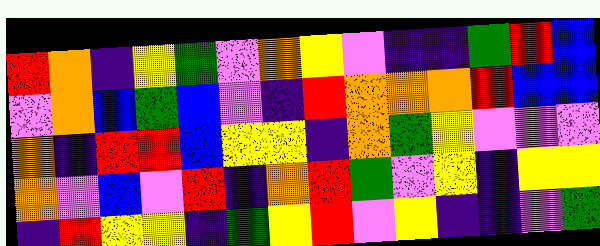[["red", "orange", "indigo", "yellow", "green", "violet", "orange", "yellow", "violet", "indigo", "indigo", "green", "red", "blue"], ["violet", "orange", "blue", "green", "blue", "violet", "indigo", "red", "orange", "orange", "orange", "red", "blue", "blue"], ["orange", "indigo", "red", "red", "blue", "yellow", "yellow", "indigo", "orange", "green", "yellow", "violet", "violet", "violet"], ["orange", "violet", "blue", "violet", "red", "indigo", "orange", "red", "green", "violet", "yellow", "indigo", "yellow", "yellow"], ["indigo", "red", "yellow", "yellow", "indigo", "green", "yellow", "red", "violet", "yellow", "indigo", "indigo", "violet", "green"]]